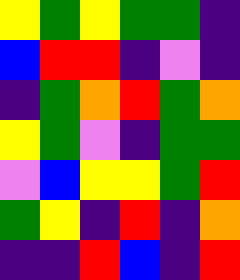[["yellow", "green", "yellow", "green", "green", "indigo"], ["blue", "red", "red", "indigo", "violet", "indigo"], ["indigo", "green", "orange", "red", "green", "orange"], ["yellow", "green", "violet", "indigo", "green", "green"], ["violet", "blue", "yellow", "yellow", "green", "red"], ["green", "yellow", "indigo", "red", "indigo", "orange"], ["indigo", "indigo", "red", "blue", "indigo", "red"]]